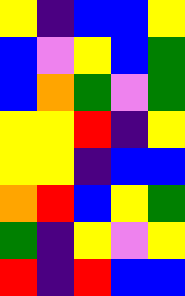[["yellow", "indigo", "blue", "blue", "yellow"], ["blue", "violet", "yellow", "blue", "green"], ["blue", "orange", "green", "violet", "green"], ["yellow", "yellow", "red", "indigo", "yellow"], ["yellow", "yellow", "indigo", "blue", "blue"], ["orange", "red", "blue", "yellow", "green"], ["green", "indigo", "yellow", "violet", "yellow"], ["red", "indigo", "red", "blue", "blue"]]